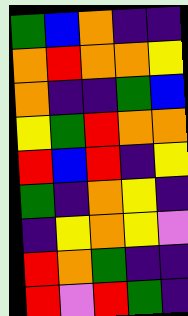[["green", "blue", "orange", "indigo", "indigo"], ["orange", "red", "orange", "orange", "yellow"], ["orange", "indigo", "indigo", "green", "blue"], ["yellow", "green", "red", "orange", "orange"], ["red", "blue", "red", "indigo", "yellow"], ["green", "indigo", "orange", "yellow", "indigo"], ["indigo", "yellow", "orange", "yellow", "violet"], ["red", "orange", "green", "indigo", "indigo"], ["red", "violet", "red", "green", "indigo"]]